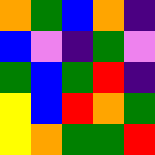[["orange", "green", "blue", "orange", "indigo"], ["blue", "violet", "indigo", "green", "violet"], ["green", "blue", "green", "red", "indigo"], ["yellow", "blue", "red", "orange", "green"], ["yellow", "orange", "green", "green", "red"]]